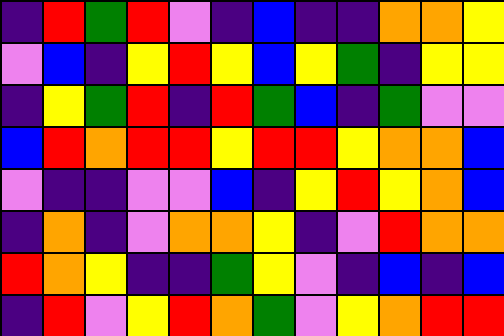[["indigo", "red", "green", "red", "violet", "indigo", "blue", "indigo", "indigo", "orange", "orange", "yellow"], ["violet", "blue", "indigo", "yellow", "red", "yellow", "blue", "yellow", "green", "indigo", "yellow", "yellow"], ["indigo", "yellow", "green", "red", "indigo", "red", "green", "blue", "indigo", "green", "violet", "violet"], ["blue", "red", "orange", "red", "red", "yellow", "red", "red", "yellow", "orange", "orange", "blue"], ["violet", "indigo", "indigo", "violet", "violet", "blue", "indigo", "yellow", "red", "yellow", "orange", "blue"], ["indigo", "orange", "indigo", "violet", "orange", "orange", "yellow", "indigo", "violet", "red", "orange", "orange"], ["red", "orange", "yellow", "indigo", "indigo", "green", "yellow", "violet", "indigo", "blue", "indigo", "blue"], ["indigo", "red", "violet", "yellow", "red", "orange", "green", "violet", "yellow", "orange", "red", "red"]]